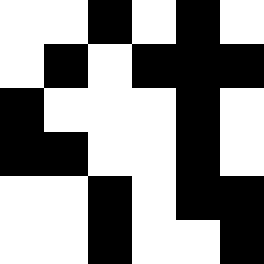[["white", "white", "black", "white", "black", "white"], ["white", "black", "white", "black", "black", "black"], ["black", "white", "white", "white", "black", "white"], ["black", "black", "white", "white", "black", "white"], ["white", "white", "black", "white", "black", "black"], ["white", "white", "black", "white", "white", "black"]]